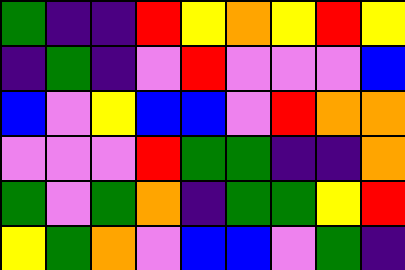[["green", "indigo", "indigo", "red", "yellow", "orange", "yellow", "red", "yellow"], ["indigo", "green", "indigo", "violet", "red", "violet", "violet", "violet", "blue"], ["blue", "violet", "yellow", "blue", "blue", "violet", "red", "orange", "orange"], ["violet", "violet", "violet", "red", "green", "green", "indigo", "indigo", "orange"], ["green", "violet", "green", "orange", "indigo", "green", "green", "yellow", "red"], ["yellow", "green", "orange", "violet", "blue", "blue", "violet", "green", "indigo"]]